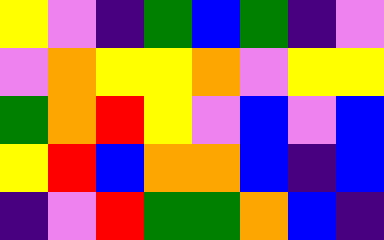[["yellow", "violet", "indigo", "green", "blue", "green", "indigo", "violet"], ["violet", "orange", "yellow", "yellow", "orange", "violet", "yellow", "yellow"], ["green", "orange", "red", "yellow", "violet", "blue", "violet", "blue"], ["yellow", "red", "blue", "orange", "orange", "blue", "indigo", "blue"], ["indigo", "violet", "red", "green", "green", "orange", "blue", "indigo"]]